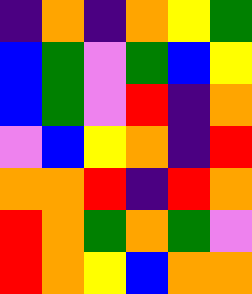[["indigo", "orange", "indigo", "orange", "yellow", "green"], ["blue", "green", "violet", "green", "blue", "yellow"], ["blue", "green", "violet", "red", "indigo", "orange"], ["violet", "blue", "yellow", "orange", "indigo", "red"], ["orange", "orange", "red", "indigo", "red", "orange"], ["red", "orange", "green", "orange", "green", "violet"], ["red", "orange", "yellow", "blue", "orange", "orange"]]